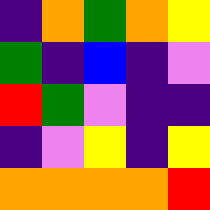[["indigo", "orange", "green", "orange", "yellow"], ["green", "indigo", "blue", "indigo", "violet"], ["red", "green", "violet", "indigo", "indigo"], ["indigo", "violet", "yellow", "indigo", "yellow"], ["orange", "orange", "orange", "orange", "red"]]